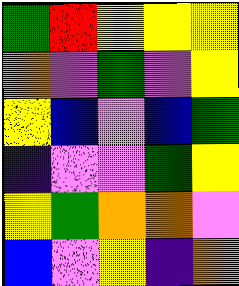[["green", "red", "yellow", "yellow", "yellow"], ["orange", "violet", "green", "violet", "yellow"], ["yellow", "blue", "violet", "blue", "green"], ["indigo", "violet", "violet", "green", "yellow"], ["yellow", "green", "orange", "orange", "violet"], ["blue", "violet", "yellow", "indigo", "orange"]]